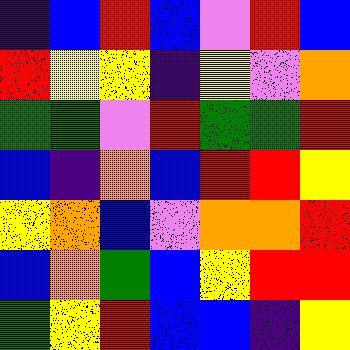[["indigo", "blue", "red", "blue", "violet", "red", "blue"], ["red", "yellow", "yellow", "indigo", "yellow", "violet", "orange"], ["green", "green", "violet", "red", "green", "green", "red"], ["blue", "indigo", "orange", "blue", "red", "red", "yellow"], ["yellow", "orange", "blue", "violet", "orange", "orange", "red"], ["blue", "orange", "green", "blue", "yellow", "red", "red"], ["green", "yellow", "red", "blue", "blue", "indigo", "yellow"]]